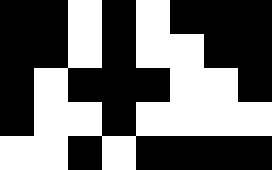[["black", "black", "white", "black", "white", "black", "black", "black"], ["black", "black", "white", "black", "white", "white", "black", "black"], ["black", "white", "black", "black", "black", "white", "white", "black"], ["black", "white", "white", "black", "white", "white", "white", "white"], ["white", "white", "black", "white", "black", "black", "black", "black"]]